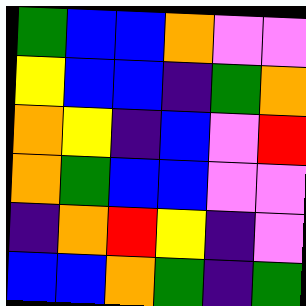[["green", "blue", "blue", "orange", "violet", "violet"], ["yellow", "blue", "blue", "indigo", "green", "orange"], ["orange", "yellow", "indigo", "blue", "violet", "red"], ["orange", "green", "blue", "blue", "violet", "violet"], ["indigo", "orange", "red", "yellow", "indigo", "violet"], ["blue", "blue", "orange", "green", "indigo", "green"]]